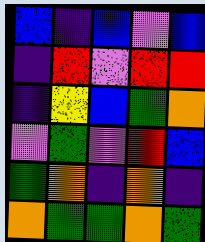[["blue", "indigo", "blue", "violet", "blue"], ["indigo", "red", "violet", "red", "red"], ["indigo", "yellow", "blue", "green", "orange"], ["violet", "green", "violet", "red", "blue"], ["green", "orange", "indigo", "orange", "indigo"], ["orange", "green", "green", "orange", "green"]]